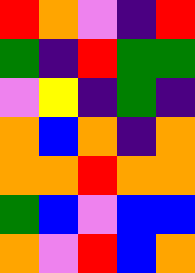[["red", "orange", "violet", "indigo", "red"], ["green", "indigo", "red", "green", "green"], ["violet", "yellow", "indigo", "green", "indigo"], ["orange", "blue", "orange", "indigo", "orange"], ["orange", "orange", "red", "orange", "orange"], ["green", "blue", "violet", "blue", "blue"], ["orange", "violet", "red", "blue", "orange"]]